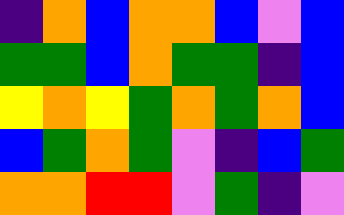[["indigo", "orange", "blue", "orange", "orange", "blue", "violet", "blue"], ["green", "green", "blue", "orange", "green", "green", "indigo", "blue"], ["yellow", "orange", "yellow", "green", "orange", "green", "orange", "blue"], ["blue", "green", "orange", "green", "violet", "indigo", "blue", "green"], ["orange", "orange", "red", "red", "violet", "green", "indigo", "violet"]]